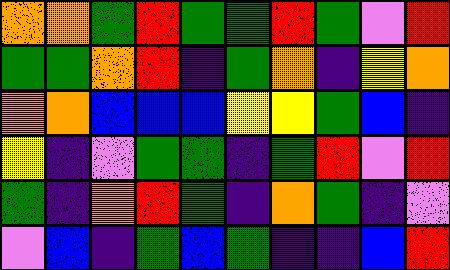[["orange", "orange", "green", "red", "green", "green", "red", "green", "violet", "red"], ["green", "green", "orange", "red", "indigo", "green", "orange", "indigo", "yellow", "orange"], ["orange", "orange", "blue", "blue", "blue", "yellow", "yellow", "green", "blue", "indigo"], ["yellow", "indigo", "violet", "green", "green", "indigo", "green", "red", "violet", "red"], ["green", "indigo", "orange", "red", "green", "indigo", "orange", "green", "indigo", "violet"], ["violet", "blue", "indigo", "green", "blue", "green", "indigo", "indigo", "blue", "red"]]